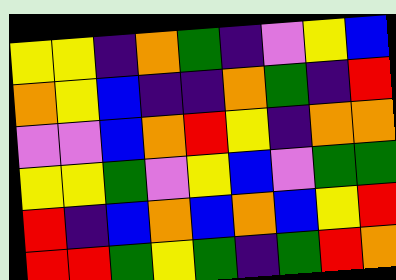[["yellow", "yellow", "indigo", "orange", "green", "indigo", "violet", "yellow", "blue"], ["orange", "yellow", "blue", "indigo", "indigo", "orange", "green", "indigo", "red"], ["violet", "violet", "blue", "orange", "red", "yellow", "indigo", "orange", "orange"], ["yellow", "yellow", "green", "violet", "yellow", "blue", "violet", "green", "green"], ["red", "indigo", "blue", "orange", "blue", "orange", "blue", "yellow", "red"], ["red", "red", "green", "yellow", "green", "indigo", "green", "red", "orange"]]